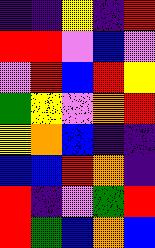[["indigo", "indigo", "yellow", "indigo", "red"], ["red", "red", "violet", "blue", "violet"], ["violet", "red", "blue", "red", "yellow"], ["green", "yellow", "violet", "orange", "red"], ["yellow", "orange", "blue", "indigo", "indigo"], ["blue", "blue", "red", "orange", "indigo"], ["red", "indigo", "violet", "green", "red"], ["red", "green", "blue", "orange", "blue"]]